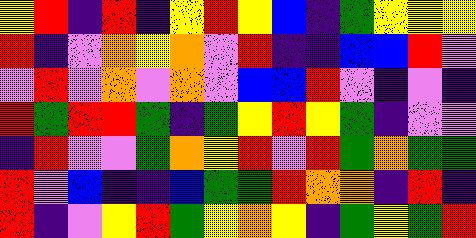[["yellow", "red", "indigo", "red", "indigo", "yellow", "red", "yellow", "blue", "indigo", "green", "yellow", "yellow", "yellow"], ["red", "indigo", "violet", "orange", "yellow", "orange", "violet", "red", "indigo", "indigo", "blue", "blue", "red", "violet"], ["violet", "red", "violet", "orange", "violet", "orange", "violet", "blue", "blue", "red", "violet", "indigo", "violet", "indigo"], ["red", "green", "red", "red", "green", "indigo", "green", "yellow", "red", "yellow", "green", "indigo", "violet", "violet"], ["indigo", "red", "violet", "violet", "green", "orange", "yellow", "red", "violet", "red", "green", "orange", "green", "green"], ["red", "violet", "blue", "indigo", "indigo", "blue", "green", "green", "red", "orange", "orange", "indigo", "red", "indigo"], ["red", "indigo", "violet", "yellow", "red", "green", "yellow", "orange", "yellow", "indigo", "green", "yellow", "green", "red"]]